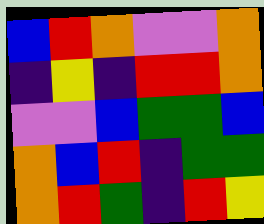[["blue", "red", "orange", "violet", "violet", "orange"], ["indigo", "yellow", "indigo", "red", "red", "orange"], ["violet", "violet", "blue", "green", "green", "blue"], ["orange", "blue", "red", "indigo", "green", "green"], ["orange", "red", "green", "indigo", "red", "yellow"]]